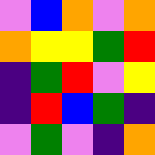[["violet", "blue", "orange", "violet", "orange"], ["orange", "yellow", "yellow", "green", "red"], ["indigo", "green", "red", "violet", "yellow"], ["indigo", "red", "blue", "green", "indigo"], ["violet", "green", "violet", "indigo", "orange"]]